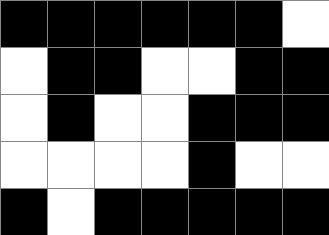[["black", "black", "black", "black", "black", "black", "white"], ["white", "black", "black", "white", "white", "black", "black"], ["white", "black", "white", "white", "black", "black", "black"], ["white", "white", "white", "white", "black", "white", "white"], ["black", "white", "black", "black", "black", "black", "black"]]